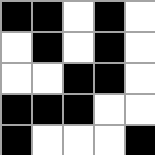[["black", "black", "white", "black", "white"], ["white", "black", "white", "black", "white"], ["white", "white", "black", "black", "white"], ["black", "black", "black", "white", "white"], ["black", "white", "white", "white", "black"]]